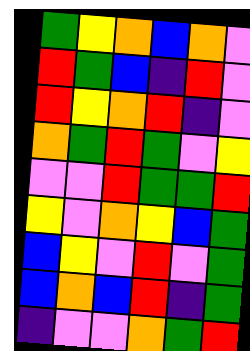[["green", "yellow", "orange", "blue", "orange", "violet"], ["red", "green", "blue", "indigo", "red", "violet"], ["red", "yellow", "orange", "red", "indigo", "violet"], ["orange", "green", "red", "green", "violet", "yellow"], ["violet", "violet", "red", "green", "green", "red"], ["yellow", "violet", "orange", "yellow", "blue", "green"], ["blue", "yellow", "violet", "red", "violet", "green"], ["blue", "orange", "blue", "red", "indigo", "green"], ["indigo", "violet", "violet", "orange", "green", "red"]]